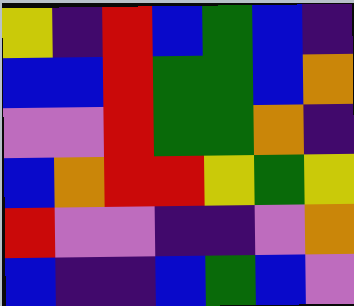[["yellow", "indigo", "red", "blue", "green", "blue", "indigo"], ["blue", "blue", "red", "green", "green", "blue", "orange"], ["violet", "violet", "red", "green", "green", "orange", "indigo"], ["blue", "orange", "red", "red", "yellow", "green", "yellow"], ["red", "violet", "violet", "indigo", "indigo", "violet", "orange"], ["blue", "indigo", "indigo", "blue", "green", "blue", "violet"]]